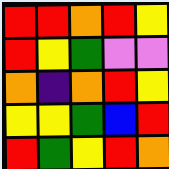[["red", "red", "orange", "red", "yellow"], ["red", "yellow", "green", "violet", "violet"], ["orange", "indigo", "orange", "red", "yellow"], ["yellow", "yellow", "green", "blue", "red"], ["red", "green", "yellow", "red", "orange"]]